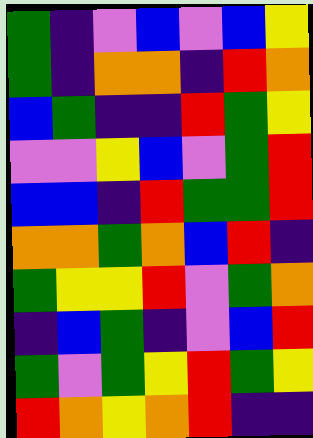[["green", "indigo", "violet", "blue", "violet", "blue", "yellow"], ["green", "indigo", "orange", "orange", "indigo", "red", "orange"], ["blue", "green", "indigo", "indigo", "red", "green", "yellow"], ["violet", "violet", "yellow", "blue", "violet", "green", "red"], ["blue", "blue", "indigo", "red", "green", "green", "red"], ["orange", "orange", "green", "orange", "blue", "red", "indigo"], ["green", "yellow", "yellow", "red", "violet", "green", "orange"], ["indigo", "blue", "green", "indigo", "violet", "blue", "red"], ["green", "violet", "green", "yellow", "red", "green", "yellow"], ["red", "orange", "yellow", "orange", "red", "indigo", "indigo"]]